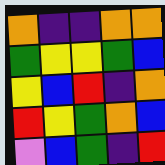[["orange", "indigo", "indigo", "orange", "orange"], ["green", "yellow", "yellow", "green", "blue"], ["yellow", "blue", "red", "indigo", "orange"], ["red", "yellow", "green", "orange", "blue"], ["violet", "blue", "green", "indigo", "red"]]